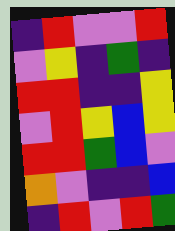[["indigo", "red", "violet", "violet", "red"], ["violet", "yellow", "indigo", "green", "indigo"], ["red", "red", "indigo", "indigo", "yellow"], ["violet", "red", "yellow", "blue", "yellow"], ["red", "red", "green", "blue", "violet"], ["orange", "violet", "indigo", "indigo", "blue"], ["indigo", "red", "violet", "red", "green"]]